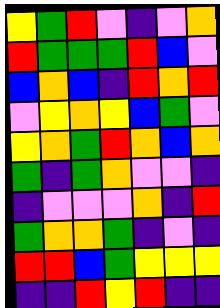[["yellow", "green", "red", "violet", "indigo", "violet", "orange"], ["red", "green", "green", "green", "red", "blue", "violet"], ["blue", "orange", "blue", "indigo", "red", "orange", "red"], ["violet", "yellow", "orange", "yellow", "blue", "green", "violet"], ["yellow", "orange", "green", "red", "orange", "blue", "orange"], ["green", "indigo", "green", "orange", "violet", "violet", "indigo"], ["indigo", "violet", "violet", "violet", "orange", "indigo", "red"], ["green", "orange", "orange", "green", "indigo", "violet", "indigo"], ["red", "red", "blue", "green", "yellow", "yellow", "yellow"], ["indigo", "indigo", "red", "yellow", "red", "indigo", "indigo"]]